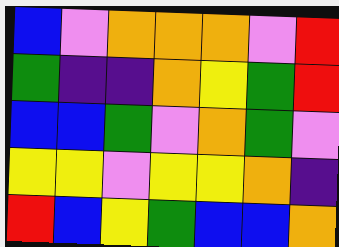[["blue", "violet", "orange", "orange", "orange", "violet", "red"], ["green", "indigo", "indigo", "orange", "yellow", "green", "red"], ["blue", "blue", "green", "violet", "orange", "green", "violet"], ["yellow", "yellow", "violet", "yellow", "yellow", "orange", "indigo"], ["red", "blue", "yellow", "green", "blue", "blue", "orange"]]